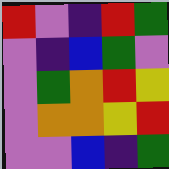[["red", "violet", "indigo", "red", "green"], ["violet", "indigo", "blue", "green", "violet"], ["violet", "green", "orange", "red", "yellow"], ["violet", "orange", "orange", "yellow", "red"], ["violet", "violet", "blue", "indigo", "green"]]